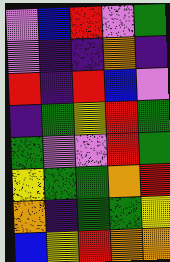[["violet", "blue", "red", "violet", "green"], ["violet", "indigo", "indigo", "orange", "indigo"], ["red", "indigo", "red", "blue", "violet"], ["indigo", "green", "yellow", "red", "green"], ["green", "violet", "violet", "red", "green"], ["yellow", "green", "green", "orange", "red"], ["orange", "indigo", "green", "green", "yellow"], ["blue", "yellow", "red", "orange", "orange"]]